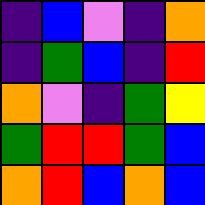[["indigo", "blue", "violet", "indigo", "orange"], ["indigo", "green", "blue", "indigo", "red"], ["orange", "violet", "indigo", "green", "yellow"], ["green", "red", "red", "green", "blue"], ["orange", "red", "blue", "orange", "blue"]]